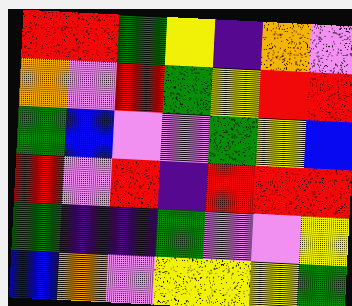[["red", "red", "green", "yellow", "indigo", "orange", "violet"], ["orange", "violet", "red", "green", "yellow", "red", "red"], ["green", "blue", "violet", "violet", "green", "yellow", "blue"], ["red", "violet", "red", "indigo", "red", "red", "red"], ["green", "indigo", "indigo", "green", "violet", "violet", "yellow"], ["blue", "orange", "violet", "yellow", "yellow", "yellow", "green"]]